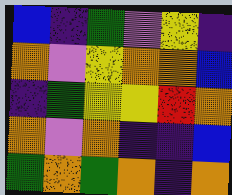[["blue", "indigo", "green", "violet", "yellow", "indigo"], ["orange", "violet", "yellow", "orange", "orange", "blue"], ["indigo", "green", "yellow", "yellow", "red", "orange"], ["orange", "violet", "orange", "indigo", "indigo", "blue"], ["green", "orange", "green", "orange", "indigo", "orange"]]